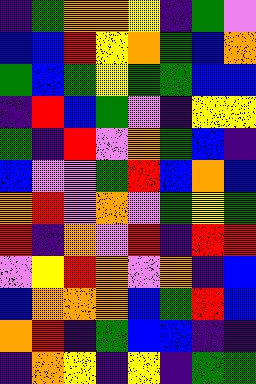[["indigo", "green", "orange", "orange", "yellow", "indigo", "green", "violet"], ["blue", "blue", "red", "yellow", "orange", "green", "blue", "orange"], ["green", "blue", "green", "yellow", "green", "green", "blue", "blue"], ["indigo", "red", "blue", "green", "violet", "indigo", "yellow", "yellow"], ["green", "indigo", "red", "violet", "orange", "green", "blue", "indigo"], ["blue", "violet", "violet", "green", "red", "blue", "orange", "blue"], ["orange", "red", "violet", "orange", "violet", "green", "yellow", "green"], ["red", "indigo", "orange", "violet", "red", "indigo", "red", "red"], ["violet", "yellow", "red", "orange", "violet", "orange", "indigo", "blue"], ["blue", "orange", "orange", "orange", "blue", "green", "red", "blue"], ["orange", "red", "indigo", "green", "blue", "blue", "indigo", "indigo"], ["indigo", "orange", "yellow", "indigo", "yellow", "indigo", "green", "green"]]